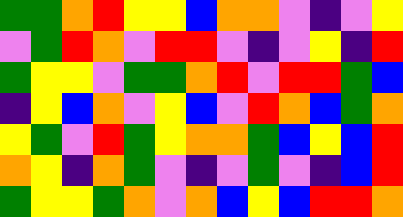[["green", "green", "orange", "red", "yellow", "yellow", "blue", "orange", "orange", "violet", "indigo", "violet", "yellow"], ["violet", "green", "red", "orange", "violet", "red", "red", "violet", "indigo", "violet", "yellow", "indigo", "red"], ["green", "yellow", "yellow", "violet", "green", "green", "orange", "red", "violet", "red", "red", "green", "blue"], ["indigo", "yellow", "blue", "orange", "violet", "yellow", "blue", "violet", "red", "orange", "blue", "green", "orange"], ["yellow", "green", "violet", "red", "green", "yellow", "orange", "orange", "green", "blue", "yellow", "blue", "red"], ["orange", "yellow", "indigo", "orange", "green", "violet", "indigo", "violet", "green", "violet", "indigo", "blue", "red"], ["green", "yellow", "yellow", "green", "orange", "violet", "orange", "blue", "yellow", "blue", "red", "red", "orange"]]